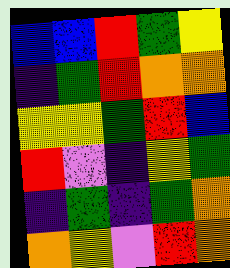[["blue", "blue", "red", "green", "yellow"], ["indigo", "green", "red", "orange", "orange"], ["yellow", "yellow", "green", "red", "blue"], ["red", "violet", "indigo", "yellow", "green"], ["indigo", "green", "indigo", "green", "orange"], ["orange", "yellow", "violet", "red", "orange"]]